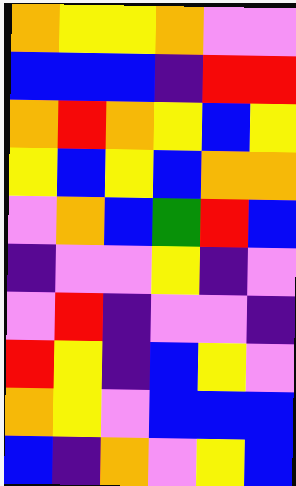[["orange", "yellow", "yellow", "orange", "violet", "violet"], ["blue", "blue", "blue", "indigo", "red", "red"], ["orange", "red", "orange", "yellow", "blue", "yellow"], ["yellow", "blue", "yellow", "blue", "orange", "orange"], ["violet", "orange", "blue", "green", "red", "blue"], ["indigo", "violet", "violet", "yellow", "indigo", "violet"], ["violet", "red", "indigo", "violet", "violet", "indigo"], ["red", "yellow", "indigo", "blue", "yellow", "violet"], ["orange", "yellow", "violet", "blue", "blue", "blue"], ["blue", "indigo", "orange", "violet", "yellow", "blue"]]